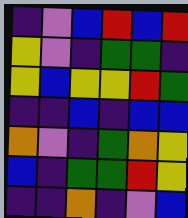[["indigo", "violet", "blue", "red", "blue", "red"], ["yellow", "violet", "indigo", "green", "green", "indigo"], ["yellow", "blue", "yellow", "yellow", "red", "green"], ["indigo", "indigo", "blue", "indigo", "blue", "blue"], ["orange", "violet", "indigo", "green", "orange", "yellow"], ["blue", "indigo", "green", "green", "red", "yellow"], ["indigo", "indigo", "orange", "indigo", "violet", "blue"]]